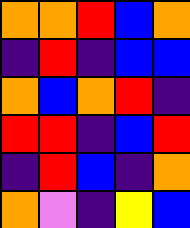[["orange", "orange", "red", "blue", "orange"], ["indigo", "red", "indigo", "blue", "blue"], ["orange", "blue", "orange", "red", "indigo"], ["red", "red", "indigo", "blue", "red"], ["indigo", "red", "blue", "indigo", "orange"], ["orange", "violet", "indigo", "yellow", "blue"]]